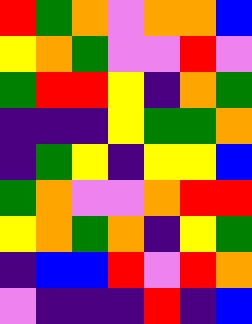[["red", "green", "orange", "violet", "orange", "orange", "blue"], ["yellow", "orange", "green", "violet", "violet", "red", "violet"], ["green", "red", "red", "yellow", "indigo", "orange", "green"], ["indigo", "indigo", "indigo", "yellow", "green", "green", "orange"], ["indigo", "green", "yellow", "indigo", "yellow", "yellow", "blue"], ["green", "orange", "violet", "violet", "orange", "red", "red"], ["yellow", "orange", "green", "orange", "indigo", "yellow", "green"], ["indigo", "blue", "blue", "red", "violet", "red", "orange"], ["violet", "indigo", "indigo", "indigo", "red", "indigo", "blue"]]